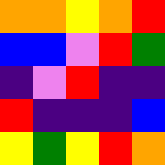[["orange", "orange", "yellow", "orange", "red"], ["blue", "blue", "violet", "red", "green"], ["indigo", "violet", "red", "indigo", "indigo"], ["red", "indigo", "indigo", "indigo", "blue"], ["yellow", "green", "yellow", "red", "orange"]]